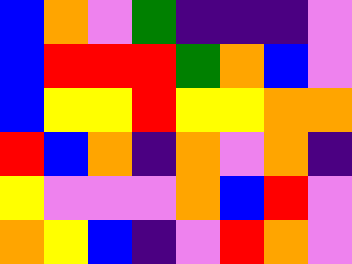[["blue", "orange", "violet", "green", "indigo", "indigo", "indigo", "violet"], ["blue", "red", "red", "red", "green", "orange", "blue", "violet"], ["blue", "yellow", "yellow", "red", "yellow", "yellow", "orange", "orange"], ["red", "blue", "orange", "indigo", "orange", "violet", "orange", "indigo"], ["yellow", "violet", "violet", "violet", "orange", "blue", "red", "violet"], ["orange", "yellow", "blue", "indigo", "violet", "red", "orange", "violet"]]